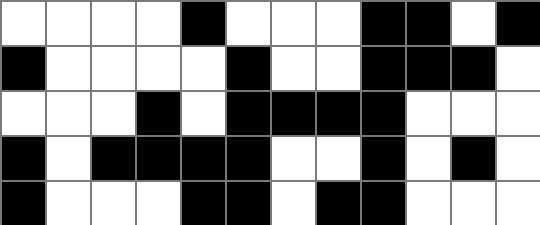[["white", "white", "white", "white", "black", "white", "white", "white", "black", "black", "white", "black"], ["black", "white", "white", "white", "white", "black", "white", "white", "black", "black", "black", "white"], ["white", "white", "white", "black", "white", "black", "black", "black", "black", "white", "white", "white"], ["black", "white", "black", "black", "black", "black", "white", "white", "black", "white", "black", "white"], ["black", "white", "white", "white", "black", "black", "white", "black", "black", "white", "white", "white"]]